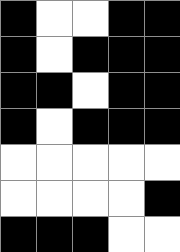[["black", "white", "white", "black", "black"], ["black", "white", "black", "black", "black"], ["black", "black", "white", "black", "black"], ["black", "white", "black", "black", "black"], ["white", "white", "white", "white", "white"], ["white", "white", "white", "white", "black"], ["black", "black", "black", "white", "white"]]